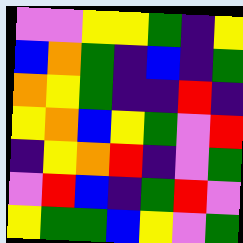[["violet", "violet", "yellow", "yellow", "green", "indigo", "yellow"], ["blue", "orange", "green", "indigo", "blue", "indigo", "green"], ["orange", "yellow", "green", "indigo", "indigo", "red", "indigo"], ["yellow", "orange", "blue", "yellow", "green", "violet", "red"], ["indigo", "yellow", "orange", "red", "indigo", "violet", "green"], ["violet", "red", "blue", "indigo", "green", "red", "violet"], ["yellow", "green", "green", "blue", "yellow", "violet", "green"]]